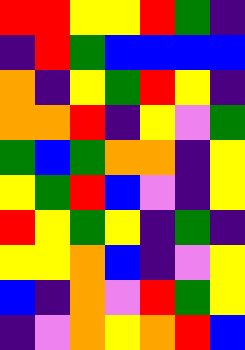[["red", "red", "yellow", "yellow", "red", "green", "indigo"], ["indigo", "red", "green", "blue", "blue", "blue", "blue"], ["orange", "indigo", "yellow", "green", "red", "yellow", "indigo"], ["orange", "orange", "red", "indigo", "yellow", "violet", "green"], ["green", "blue", "green", "orange", "orange", "indigo", "yellow"], ["yellow", "green", "red", "blue", "violet", "indigo", "yellow"], ["red", "yellow", "green", "yellow", "indigo", "green", "indigo"], ["yellow", "yellow", "orange", "blue", "indigo", "violet", "yellow"], ["blue", "indigo", "orange", "violet", "red", "green", "yellow"], ["indigo", "violet", "orange", "yellow", "orange", "red", "blue"]]